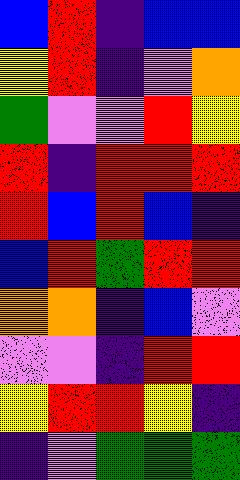[["blue", "red", "indigo", "blue", "blue"], ["yellow", "red", "indigo", "violet", "orange"], ["green", "violet", "violet", "red", "yellow"], ["red", "indigo", "red", "red", "red"], ["red", "blue", "red", "blue", "indigo"], ["blue", "red", "green", "red", "red"], ["orange", "orange", "indigo", "blue", "violet"], ["violet", "violet", "indigo", "red", "red"], ["yellow", "red", "red", "yellow", "indigo"], ["indigo", "violet", "green", "green", "green"]]